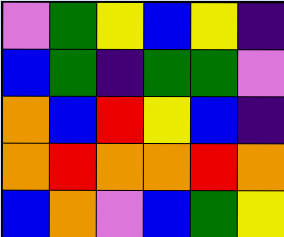[["violet", "green", "yellow", "blue", "yellow", "indigo"], ["blue", "green", "indigo", "green", "green", "violet"], ["orange", "blue", "red", "yellow", "blue", "indigo"], ["orange", "red", "orange", "orange", "red", "orange"], ["blue", "orange", "violet", "blue", "green", "yellow"]]